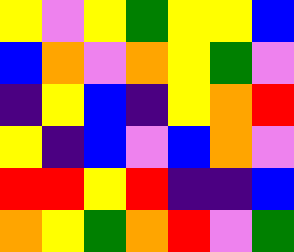[["yellow", "violet", "yellow", "green", "yellow", "yellow", "blue"], ["blue", "orange", "violet", "orange", "yellow", "green", "violet"], ["indigo", "yellow", "blue", "indigo", "yellow", "orange", "red"], ["yellow", "indigo", "blue", "violet", "blue", "orange", "violet"], ["red", "red", "yellow", "red", "indigo", "indigo", "blue"], ["orange", "yellow", "green", "orange", "red", "violet", "green"]]